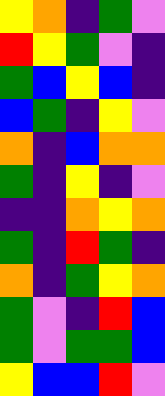[["yellow", "orange", "indigo", "green", "violet"], ["red", "yellow", "green", "violet", "indigo"], ["green", "blue", "yellow", "blue", "indigo"], ["blue", "green", "indigo", "yellow", "violet"], ["orange", "indigo", "blue", "orange", "orange"], ["green", "indigo", "yellow", "indigo", "violet"], ["indigo", "indigo", "orange", "yellow", "orange"], ["green", "indigo", "red", "green", "indigo"], ["orange", "indigo", "green", "yellow", "orange"], ["green", "violet", "indigo", "red", "blue"], ["green", "violet", "green", "green", "blue"], ["yellow", "blue", "blue", "red", "violet"]]